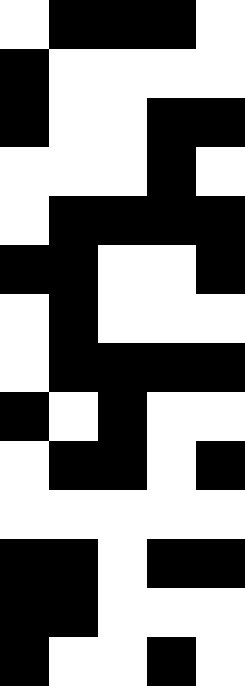[["white", "black", "black", "black", "white"], ["black", "white", "white", "white", "white"], ["black", "white", "white", "black", "black"], ["white", "white", "white", "black", "white"], ["white", "black", "black", "black", "black"], ["black", "black", "white", "white", "black"], ["white", "black", "white", "white", "white"], ["white", "black", "black", "black", "black"], ["black", "white", "black", "white", "white"], ["white", "black", "black", "white", "black"], ["white", "white", "white", "white", "white"], ["black", "black", "white", "black", "black"], ["black", "black", "white", "white", "white"], ["black", "white", "white", "black", "white"]]